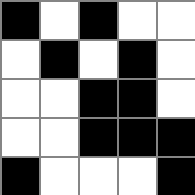[["black", "white", "black", "white", "white"], ["white", "black", "white", "black", "white"], ["white", "white", "black", "black", "white"], ["white", "white", "black", "black", "black"], ["black", "white", "white", "white", "black"]]